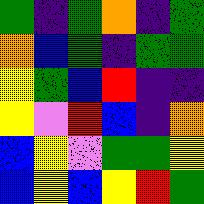[["green", "indigo", "green", "orange", "indigo", "green"], ["orange", "blue", "green", "indigo", "green", "green"], ["yellow", "green", "blue", "red", "indigo", "indigo"], ["yellow", "violet", "red", "blue", "indigo", "orange"], ["blue", "yellow", "violet", "green", "green", "yellow"], ["blue", "yellow", "blue", "yellow", "red", "green"]]